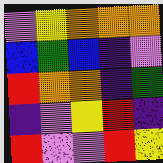[["violet", "yellow", "orange", "orange", "orange"], ["blue", "green", "blue", "indigo", "violet"], ["red", "orange", "orange", "indigo", "green"], ["indigo", "violet", "yellow", "red", "indigo"], ["red", "violet", "violet", "red", "yellow"]]